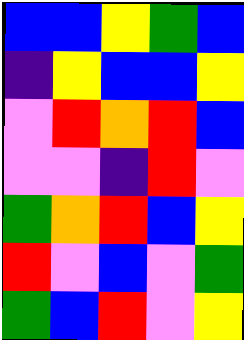[["blue", "blue", "yellow", "green", "blue"], ["indigo", "yellow", "blue", "blue", "yellow"], ["violet", "red", "orange", "red", "blue"], ["violet", "violet", "indigo", "red", "violet"], ["green", "orange", "red", "blue", "yellow"], ["red", "violet", "blue", "violet", "green"], ["green", "blue", "red", "violet", "yellow"]]